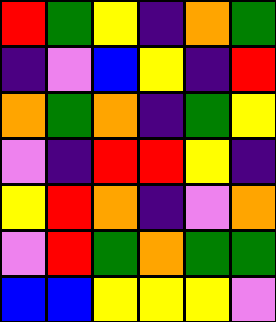[["red", "green", "yellow", "indigo", "orange", "green"], ["indigo", "violet", "blue", "yellow", "indigo", "red"], ["orange", "green", "orange", "indigo", "green", "yellow"], ["violet", "indigo", "red", "red", "yellow", "indigo"], ["yellow", "red", "orange", "indigo", "violet", "orange"], ["violet", "red", "green", "orange", "green", "green"], ["blue", "blue", "yellow", "yellow", "yellow", "violet"]]